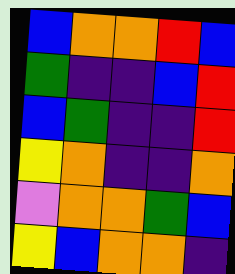[["blue", "orange", "orange", "red", "blue"], ["green", "indigo", "indigo", "blue", "red"], ["blue", "green", "indigo", "indigo", "red"], ["yellow", "orange", "indigo", "indigo", "orange"], ["violet", "orange", "orange", "green", "blue"], ["yellow", "blue", "orange", "orange", "indigo"]]